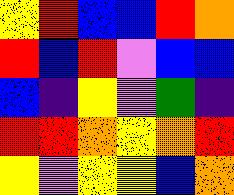[["yellow", "red", "blue", "blue", "red", "orange"], ["red", "blue", "red", "violet", "blue", "blue"], ["blue", "indigo", "yellow", "violet", "green", "indigo"], ["red", "red", "orange", "yellow", "orange", "red"], ["yellow", "violet", "yellow", "yellow", "blue", "orange"]]